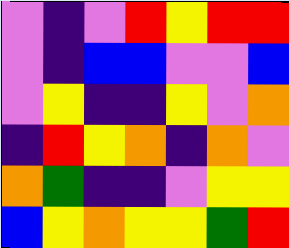[["violet", "indigo", "violet", "red", "yellow", "red", "red"], ["violet", "indigo", "blue", "blue", "violet", "violet", "blue"], ["violet", "yellow", "indigo", "indigo", "yellow", "violet", "orange"], ["indigo", "red", "yellow", "orange", "indigo", "orange", "violet"], ["orange", "green", "indigo", "indigo", "violet", "yellow", "yellow"], ["blue", "yellow", "orange", "yellow", "yellow", "green", "red"]]